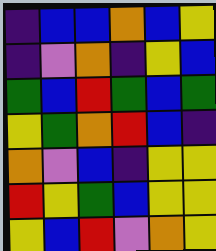[["indigo", "blue", "blue", "orange", "blue", "yellow"], ["indigo", "violet", "orange", "indigo", "yellow", "blue"], ["green", "blue", "red", "green", "blue", "green"], ["yellow", "green", "orange", "red", "blue", "indigo"], ["orange", "violet", "blue", "indigo", "yellow", "yellow"], ["red", "yellow", "green", "blue", "yellow", "yellow"], ["yellow", "blue", "red", "violet", "orange", "yellow"]]